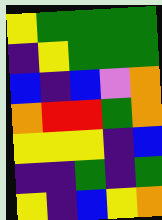[["yellow", "green", "green", "green", "green"], ["indigo", "yellow", "green", "green", "green"], ["blue", "indigo", "blue", "violet", "orange"], ["orange", "red", "red", "green", "orange"], ["yellow", "yellow", "yellow", "indigo", "blue"], ["indigo", "indigo", "green", "indigo", "green"], ["yellow", "indigo", "blue", "yellow", "orange"]]